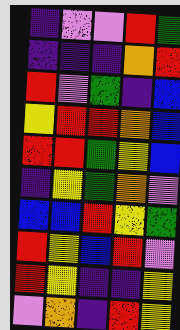[["indigo", "violet", "violet", "red", "green"], ["indigo", "indigo", "indigo", "orange", "red"], ["red", "violet", "green", "indigo", "blue"], ["yellow", "red", "red", "orange", "blue"], ["red", "red", "green", "yellow", "blue"], ["indigo", "yellow", "green", "orange", "violet"], ["blue", "blue", "red", "yellow", "green"], ["red", "yellow", "blue", "red", "violet"], ["red", "yellow", "indigo", "indigo", "yellow"], ["violet", "orange", "indigo", "red", "yellow"]]